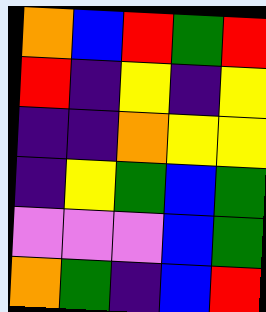[["orange", "blue", "red", "green", "red"], ["red", "indigo", "yellow", "indigo", "yellow"], ["indigo", "indigo", "orange", "yellow", "yellow"], ["indigo", "yellow", "green", "blue", "green"], ["violet", "violet", "violet", "blue", "green"], ["orange", "green", "indigo", "blue", "red"]]